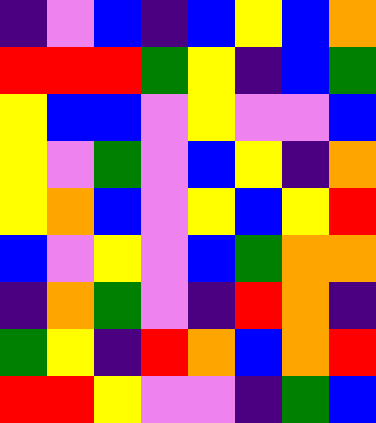[["indigo", "violet", "blue", "indigo", "blue", "yellow", "blue", "orange"], ["red", "red", "red", "green", "yellow", "indigo", "blue", "green"], ["yellow", "blue", "blue", "violet", "yellow", "violet", "violet", "blue"], ["yellow", "violet", "green", "violet", "blue", "yellow", "indigo", "orange"], ["yellow", "orange", "blue", "violet", "yellow", "blue", "yellow", "red"], ["blue", "violet", "yellow", "violet", "blue", "green", "orange", "orange"], ["indigo", "orange", "green", "violet", "indigo", "red", "orange", "indigo"], ["green", "yellow", "indigo", "red", "orange", "blue", "orange", "red"], ["red", "red", "yellow", "violet", "violet", "indigo", "green", "blue"]]